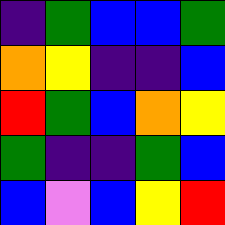[["indigo", "green", "blue", "blue", "green"], ["orange", "yellow", "indigo", "indigo", "blue"], ["red", "green", "blue", "orange", "yellow"], ["green", "indigo", "indigo", "green", "blue"], ["blue", "violet", "blue", "yellow", "red"]]